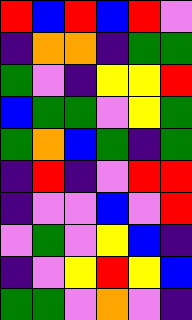[["red", "blue", "red", "blue", "red", "violet"], ["indigo", "orange", "orange", "indigo", "green", "green"], ["green", "violet", "indigo", "yellow", "yellow", "red"], ["blue", "green", "green", "violet", "yellow", "green"], ["green", "orange", "blue", "green", "indigo", "green"], ["indigo", "red", "indigo", "violet", "red", "red"], ["indigo", "violet", "violet", "blue", "violet", "red"], ["violet", "green", "violet", "yellow", "blue", "indigo"], ["indigo", "violet", "yellow", "red", "yellow", "blue"], ["green", "green", "violet", "orange", "violet", "indigo"]]